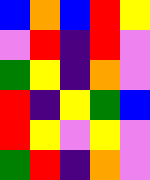[["blue", "orange", "blue", "red", "yellow"], ["violet", "red", "indigo", "red", "violet"], ["green", "yellow", "indigo", "orange", "violet"], ["red", "indigo", "yellow", "green", "blue"], ["red", "yellow", "violet", "yellow", "violet"], ["green", "red", "indigo", "orange", "violet"]]